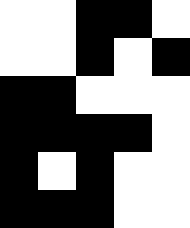[["white", "white", "black", "black", "white"], ["white", "white", "black", "white", "black"], ["black", "black", "white", "white", "white"], ["black", "black", "black", "black", "white"], ["black", "white", "black", "white", "white"], ["black", "black", "black", "white", "white"]]